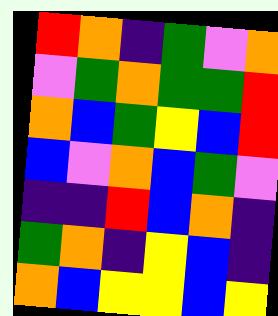[["red", "orange", "indigo", "green", "violet", "orange"], ["violet", "green", "orange", "green", "green", "red"], ["orange", "blue", "green", "yellow", "blue", "red"], ["blue", "violet", "orange", "blue", "green", "violet"], ["indigo", "indigo", "red", "blue", "orange", "indigo"], ["green", "orange", "indigo", "yellow", "blue", "indigo"], ["orange", "blue", "yellow", "yellow", "blue", "yellow"]]